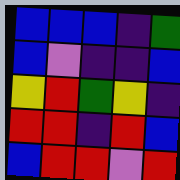[["blue", "blue", "blue", "indigo", "green"], ["blue", "violet", "indigo", "indigo", "blue"], ["yellow", "red", "green", "yellow", "indigo"], ["red", "red", "indigo", "red", "blue"], ["blue", "red", "red", "violet", "red"]]